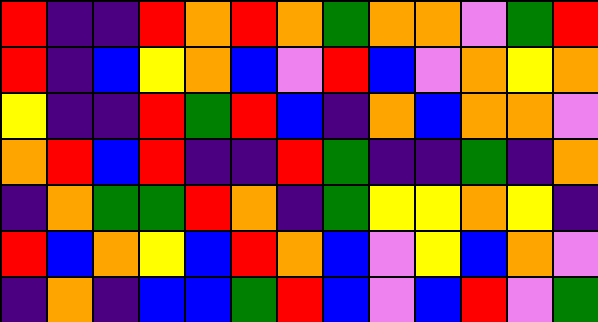[["red", "indigo", "indigo", "red", "orange", "red", "orange", "green", "orange", "orange", "violet", "green", "red"], ["red", "indigo", "blue", "yellow", "orange", "blue", "violet", "red", "blue", "violet", "orange", "yellow", "orange"], ["yellow", "indigo", "indigo", "red", "green", "red", "blue", "indigo", "orange", "blue", "orange", "orange", "violet"], ["orange", "red", "blue", "red", "indigo", "indigo", "red", "green", "indigo", "indigo", "green", "indigo", "orange"], ["indigo", "orange", "green", "green", "red", "orange", "indigo", "green", "yellow", "yellow", "orange", "yellow", "indigo"], ["red", "blue", "orange", "yellow", "blue", "red", "orange", "blue", "violet", "yellow", "blue", "orange", "violet"], ["indigo", "orange", "indigo", "blue", "blue", "green", "red", "blue", "violet", "blue", "red", "violet", "green"]]